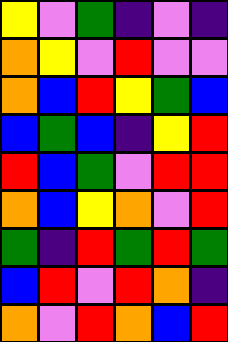[["yellow", "violet", "green", "indigo", "violet", "indigo"], ["orange", "yellow", "violet", "red", "violet", "violet"], ["orange", "blue", "red", "yellow", "green", "blue"], ["blue", "green", "blue", "indigo", "yellow", "red"], ["red", "blue", "green", "violet", "red", "red"], ["orange", "blue", "yellow", "orange", "violet", "red"], ["green", "indigo", "red", "green", "red", "green"], ["blue", "red", "violet", "red", "orange", "indigo"], ["orange", "violet", "red", "orange", "blue", "red"]]